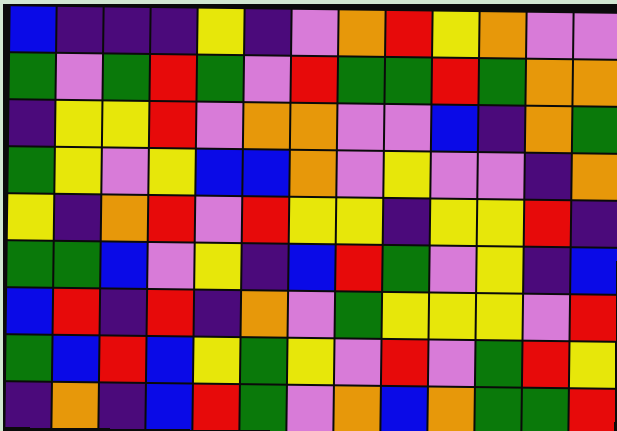[["blue", "indigo", "indigo", "indigo", "yellow", "indigo", "violet", "orange", "red", "yellow", "orange", "violet", "violet"], ["green", "violet", "green", "red", "green", "violet", "red", "green", "green", "red", "green", "orange", "orange"], ["indigo", "yellow", "yellow", "red", "violet", "orange", "orange", "violet", "violet", "blue", "indigo", "orange", "green"], ["green", "yellow", "violet", "yellow", "blue", "blue", "orange", "violet", "yellow", "violet", "violet", "indigo", "orange"], ["yellow", "indigo", "orange", "red", "violet", "red", "yellow", "yellow", "indigo", "yellow", "yellow", "red", "indigo"], ["green", "green", "blue", "violet", "yellow", "indigo", "blue", "red", "green", "violet", "yellow", "indigo", "blue"], ["blue", "red", "indigo", "red", "indigo", "orange", "violet", "green", "yellow", "yellow", "yellow", "violet", "red"], ["green", "blue", "red", "blue", "yellow", "green", "yellow", "violet", "red", "violet", "green", "red", "yellow"], ["indigo", "orange", "indigo", "blue", "red", "green", "violet", "orange", "blue", "orange", "green", "green", "red"]]